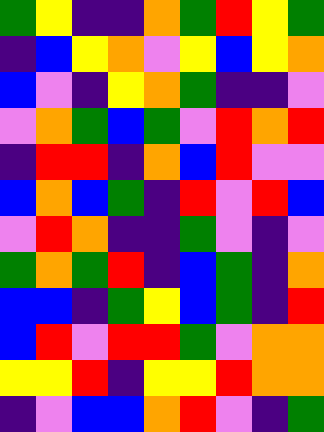[["green", "yellow", "indigo", "indigo", "orange", "green", "red", "yellow", "green"], ["indigo", "blue", "yellow", "orange", "violet", "yellow", "blue", "yellow", "orange"], ["blue", "violet", "indigo", "yellow", "orange", "green", "indigo", "indigo", "violet"], ["violet", "orange", "green", "blue", "green", "violet", "red", "orange", "red"], ["indigo", "red", "red", "indigo", "orange", "blue", "red", "violet", "violet"], ["blue", "orange", "blue", "green", "indigo", "red", "violet", "red", "blue"], ["violet", "red", "orange", "indigo", "indigo", "green", "violet", "indigo", "violet"], ["green", "orange", "green", "red", "indigo", "blue", "green", "indigo", "orange"], ["blue", "blue", "indigo", "green", "yellow", "blue", "green", "indigo", "red"], ["blue", "red", "violet", "red", "red", "green", "violet", "orange", "orange"], ["yellow", "yellow", "red", "indigo", "yellow", "yellow", "red", "orange", "orange"], ["indigo", "violet", "blue", "blue", "orange", "red", "violet", "indigo", "green"]]